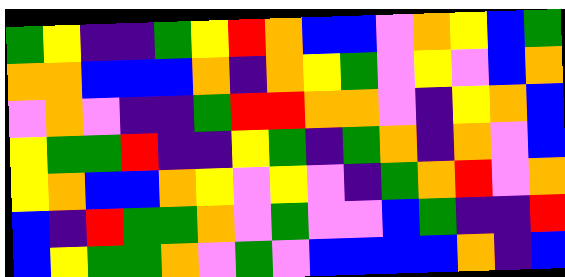[["green", "yellow", "indigo", "indigo", "green", "yellow", "red", "orange", "blue", "blue", "violet", "orange", "yellow", "blue", "green"], ["orange", "orange", "blue", "blue", "blue", "orange", "indigo", "orange", "yellow", "green", "violet", "yellow", "violet", "blue", "orange"], ["violet", "orange", "violet", "indigo", "indigo", "green", "red", "red", "orange", "orange", "violet", "indigo", "yellow", "orange", "blue"], ["yellow", "green", "green", "red", "indigo", "indigo", "yellow", "green", "indigo", "green", "orange", "indigo", "orange", "violet", "blue"], ["yellow", "orange", "blue", "blue", "orange", "yellow", "violet", "yellow", "violet", "indigo", "green", "orange", "red", "violet", "orange"], ["blue", "indigo", "red", "green", "green", "orange", "violet", "green", "violet", "violet", "blue", "green", "indigo", "indigo", "red"], ["blue", "yellow", "green", "green", "orange", "violet", "green", "violet", "blue", "blue", "blue", "blue", "orange", "indigo", "blue"]]